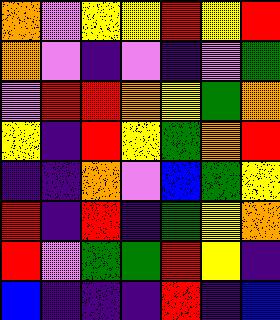[["orange", "violet", "yellow", "yellow", "red", "yellow", "red"], ["orange", "violet", "indigo", "violet", "indigo", "violet", "green"], ["violet", "red", "red", "orange", "yellow", "green", "orange"], ["yellow", "indigo", "red", "yellow", "green", "orange", "red"], ["indigo", "indigo", "orange", "violet", "blue", "green", "yellow"], ["red", "indigo", "red", "indigo", "green", "yellow", "orange"], ["red", "violet", "green", "green", "red", "yellow", "indigo"], ["blue", "indigo", "indigo", "indigo", "red", "indigo", "blue"]]